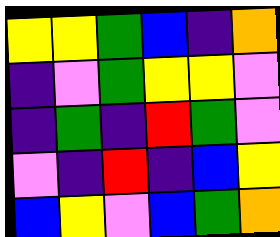[["yellow", "yellow", "green", "blue", "indigo", "orange"], ["indigo", "violet", "green", "yellow", "yellow", "violet"], ["indigo", "green", "indigo", "red", "green", "violet"], ["violet", "indigo", "red", "indigo", "blue", "yellow"], ["blue", "yellow", "violet", "blue", "green", "orange"]]